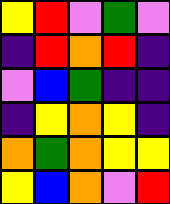[["yellow", "red", "violet", "green", "violet"], ["indigo", "red", "orange", "red", "indigo"], ["violet", "blue", "green", "indigo", "indigo"], ["indigo", "yellow", "orange", "yellow", "indigo"], ["orange", "green", "orange", "yellow", "yellow"], ["yellow", "blue", "orange", "violet", "red"]]